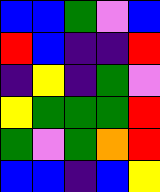[["blue", "blue", "green", "violet", "blue"], ["red", "blue", "indigo", "indigo", "red"], ["indigo", "yellow", "indigo", "green", "violet"], ["yellow", "green", "green", "green", "red"], ["green", "violet", "green", "orange", "red"], ["blue", "blue", "indigo", "blue", "yellow"]]